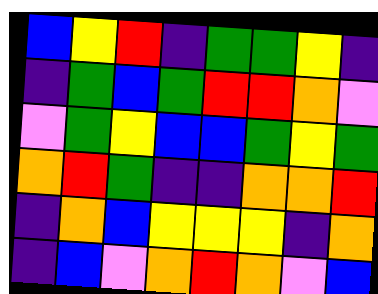[["blue", "yellow", "red", "indigo", "green", "green", "yellow", "indigo"], ["indigo", "green", "blue", "green", "red", "red", "orange", "violet"], ["violet", "green", "yellow", "blue", "blue", "green", "yellow", "green"], ["orange", "red", "green", "indigo", "indigo", "orange", "orange", "red"], ["indigo", "orange", "blue", "yellow", "yellow", "yellow", "indigo", "orange"], ["indigo", "blue", "violet", "orange", "red", "orange", "violet", "blue"]]